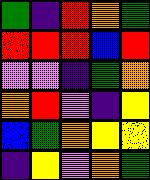[["green", "indigo", "red", "orange", "green"], ["red", "red", "red", "blue", "red"], ["violet", "violet", "indigo", "green", "orange"], ["orange", "red", "violet", "indigo", "yellow"], ["blue", "green", "orange", "yellow", "yellow"], ["indigo", "yellow", "violet", "orange", "green"]]